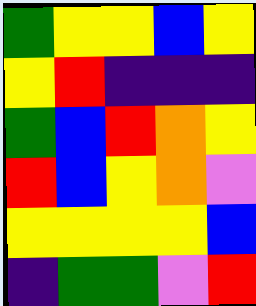[["green", "yellow", "yellow", "blue", "yellow"], ["yellow", "red", "indigo", "indigo", "indigo"], ["green", "blue", "red", "orange", "yellow"], ["red", "blue", "yellow", "orange", "violet"], ["yellow", "yellow", "yellow", "yellow", "blue"], ["indigo", "green", "green", "violet", "red"]]